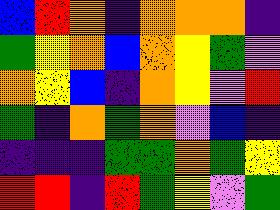[["blue", "red", "orange", "indigo", "orange", "orange", "orange", "indigo"], ["green", "yellow", "orange", "blue", "orange", "yellow", "green", "violet"], ["orange", "yellow", "blue", "indigo", "orange", "yellow", "violet", "red"], ["green", "indigo", "orange", "green", "orange", "violet", "blue", "indigo"], ["indigo", "indigo", "indigo", "green", "green", "orange", "green", "yellow"], ["red", "red", "indigo", "red", "green", "yellow", "violet", "green"]]